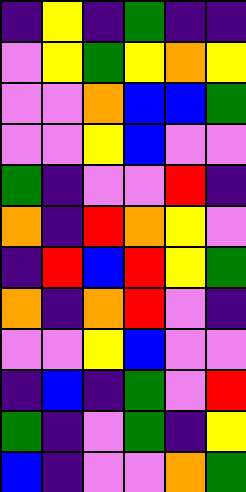[["indigo", "yellow", "indigo", "green", "indigo", "indigo"], ["violet", "yellow", "green", "yellow", "orange", "yellow"], ["violet", "violet", "orange", "blue", "blue", "green"], ["violet", "violet", "yellow", "blue", "violet", "violet"], ["green", "indigo", "violet", "violet", "red", "indigo"], ["orange", "indigo", "red", "orange", "yellow", "violet"], ["indigo", "red", "blue", "red", "yellow", "green"], ["orange", "indigo", "orange", "red", "violet", "indigo"], ["violet", "violet", "yellow", "blue", "violet", "violet"], ["indigo", "blue", "indigo", "green", "violet", "red"], ["green", "indigo", "violet", "green", "indigo", "yellow"], ["blue", "indigo", "violet", "violet", "orange", "green"]]